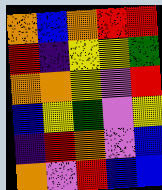[["orange", "blue", "orange", "red", "red"], ["red", "indigo", "yellow", "yellow", "green"], ["orange", "orange", "yellow", "violet", "red"], ["blue", "yellow", "green", "violet", "yellow"], ["indigo", "red", "orange", "violet", "blue"], ["orange", "violet", "red", "blue", "blue"]]